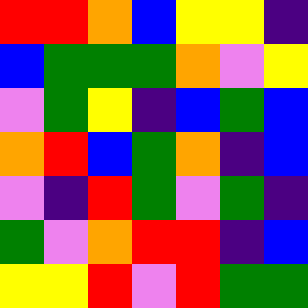[["red", "red", "orange", "blue", "yellow", "yellow", "indigo"], ["blue", "green", "green", "green", "orange", "violet", "yellow"], ["violet", "green", "yellow", "indigo", "blue", "green", "blue"], ["orange", "red", "blue", "green", "orange", "indigo", "blue"], ["violet", "indigo", "red", "green", "violet", "green", "indigo"], ["green", "violet", "orange", "red", "red", "indigo", "blue"], ["yellow", "yellow", "red", "violet", "red", "green", "green"]]